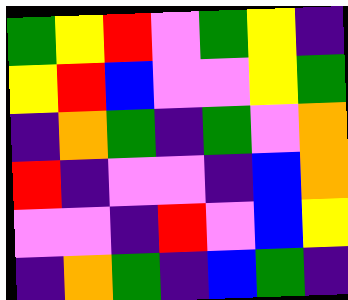[["green", "yellow", "red", "violet", "green", "yellow", "indigo"], ["yellow", "red", "blue", "violet", "violet", "yellow", "green"], ["indigo", "orange", "green", "indigo", "green", "violet", "orange"], ["red", "indigo", "violet", "violet", "indigo", "blue", "orange"], ["violet", "violet", "indigo", "red", "violet", "blue", "yellow"], ["indigo", "orange", "green", "indigo", "blue", "green", "indigo"]]